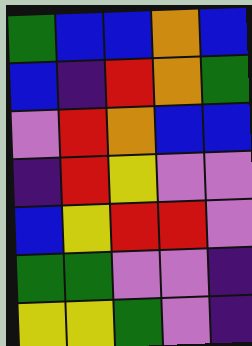[["green", "blue", "blue", "orange", "blue"], ["blue", "indigo", "red", "orange", "green"], ["violet", "red", "orange", "blue", "blue"], ["indigo", "red", "yellow", "violet", "violet"], ["blue", "yellow", "red", "red", "violet"], ["green", "green", "violet", "violet", "indigo"], ["yellow", "yellow", "green", "violet", "indigo"]]